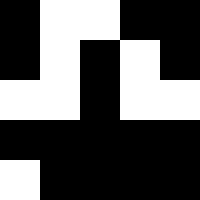[["black", "white", "white", "black", "black"], ["black", "white", "black", "white", "black"], ["white", "white", "black", "white", "white"], ["black", "black", "black", "black", "black"], ["white", "black", "black", "black", "black"]]